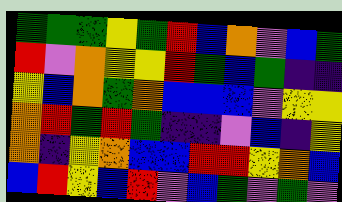[["green", "green", "green", "yellow", "green", "red", "blue", "orange", "violet", "blue", "green"], ["red", "violet", "orange", "yellow", "yellow", "red", "green", "blue", "green", "indigo", "indigo"], ["yellow", "blue", "orange", "green", "orange", "blue", "blue", "blue", "violet", "yellow", "yellow"], ["orange", "red", "green", "red", "green", "indigo", "indigo", "violet", "blue", "indigo", "yellow"], ["orange", "indigo", "yellow", "orange", "blue", "blue", "red", "red", "yellow", "orange", "blue"], ["blue", "red", "yellow", "blue", "red", "violet", "blue", "green", "violet", "green", "violet"]]